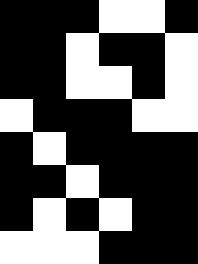[["black", "black", "black", "white", "white", "black"], ["black", "black", "white", "black", "black", "white"], ["black", "black", "white", "white", "black", "white"], ["white", "black", "black", "black", "white", "white"], ["black", "white", "black", "black", "black", "black"], ["black", "black", "white", "black", "black", "black"], ["black", "white", "black", "white", "black", "black"], ["white", "white", "white", "black", "black", "black"]]